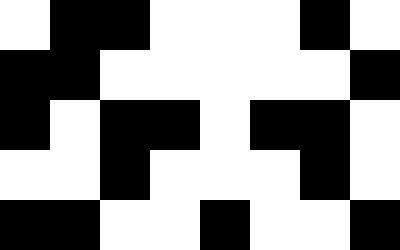[["white", "black", "black", "white", "white", "white", "black", "white"], ["black", "black", "white", "white", "white", "white", "white", "black"], ["black", "white", "black", "black", "white", "black", "black", "white"], ["white", "white", "black", "white", "white", "white", "black", "white"], ["black", "black", "white", "white", "black", "white", "white", "black"]]